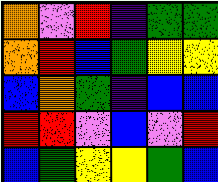[["orange", "violet", "red", "indigo", "green", "green"], ["orange", "red", "blue", "green", "yellow", "yellow"], ["blue", "orange", "green", "indigo", "blue", "blue"], ["red", "red", "violet", "blue", "violet", "red"], ["blue", "green", "yellow", "yellow", "green", "blue"]]